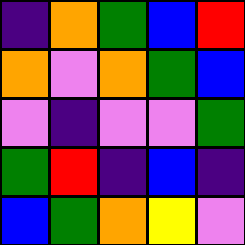[["indigo", "orange", "green", "blue", "red"], ["orange", "violet", "orange", "green", "blue"], ["violet", "indigo", "violet", "violet", "green"], ["green", "red", "indigo", "blue", "indigo"], ["blue", "green", "orange", "yellow", "violet"]]